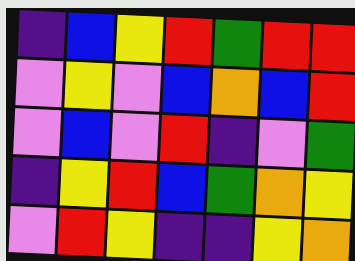[["indigo", "blue", "yellow", "red", "green", "red", "red"], ["violet", "yellow", "violet", "blue", "orange", "blue", "red"], ["violet", "blue", "violet", "red", "indigo", "violet", "green"], ["indigo", "yellow", "red", "blue", "green", "orange", "yellow"], ["violet", "red", "yellow", "indigo", "indigo", "yellow", "orange"]]